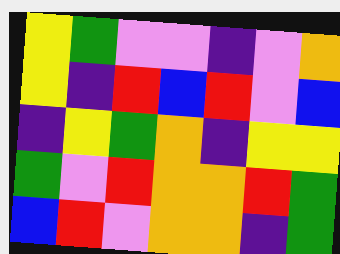[["yellow", "green", "violet", "violet", "indigo", "violet", "orange"], ["yellow", "indigo", "red", "blue", "red", "violet", "blue"], ["indigo", "yellow", "green", "orange", "indigo", "yellow", "yellow"], ["green", "violet", "red", "orange", "orange", "red", "green"], ["blue", "red", "violet", "orange", "orange", "indigo", "green"]]